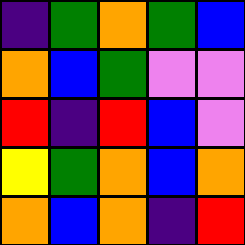[["indigo", "green", "orange", "green", "blue"], ["orange", "blue", "green", "violet", "violet"], ["red", "indigo", "red", "blue", "violet"], ["yellow", "green", "orange", "blue", "orange"], ["orange", "blue", "orange", "indigo", "red"]]